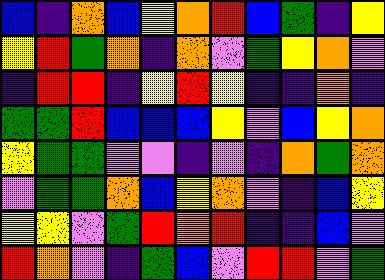[["blue", "indigo", "orange", "blue", "yellow", "orange", "red", "blue", "green", "indigo", "yellow"], ["yellow", "red", "green", "orange", "indigo", "orange", "violet", "green", "yellow", "orange", "violet"], ["indigo", "red", "red", "indigo", "yellow", "red", "yellow", "indigo", "indigo", "orange", "indigo"], ["green", "green", "red", "blue", "blue", "blue", "yellow", "violet", "blue", "yellow", "orange"], ["yellow", "green", "green", "violet", "violet", "indigo", "violet", "indigo", "orange", "green", "orange"], ["violet", "green", "green", "orange", "blue", "yellow", "orange", "violet", "indigo", "blue", "yellow"], ["yellow", "yellow", "violet", "green", "red", "orange", "red", "indigo", "indigo", "blue", "violet"], ["red", "orange", "violet", "indigo", "green", "blue", "violet", "red", "red", "violet", "green"]]